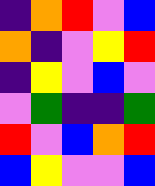[["indigo", "orange", "red", "violet", "blue"], ["orange", "indigo", "violet", "yellow", "red"], ["indigo", "yellow", "violet", "blue", "violet"], ["violet", "green", "indigo", "indigo", "green"], ["red", "violet", "blue", "orange", "red"], ["blue", "yellow", "violet", "violet", "blue"]]